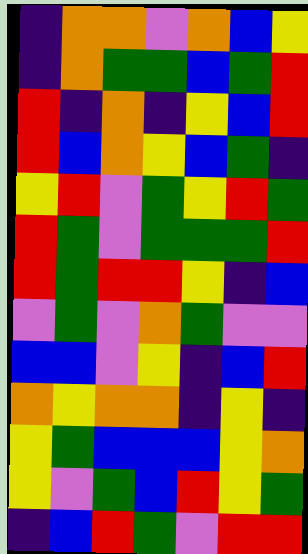[["indigo", "orange", "orange", "violet", "orange", "blue", "yellow"], ["indigo", "orange", "green", "green", "blue", "green", "red"], ["red", "indigo", "orange", "indigo", "yellow", "blue", "red"], ["red", "blue", "orange", "yellow", "blue", "green", "indigo"], ["yellow", "red", "violet", "green", "yellow", "red", "green"], ["red", "green", "violet", "green", "green", "green", "red"], ["red", "green", "red", "red", "yellow", "indigo", "blue"], ["violet", "green", "violet", "orange", "green", "violet", "violet"], ["blue", "blue", "violet", "yellow", "indigo", "blue", "red"], ["orange", "yellow", "orange", "orange", "indigo", "yellow", "indigo"], ["yellow", "green", "blue", "blue", "blue", "yellow", "orange"], ["yellow", "violet", "green", "blue", "red", "yellow", "green"], ["indigo", "blue", "red", "green", "violet", "red", "red"]]